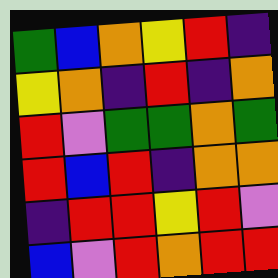[["green", "blue", "orange", "yellow", "red", "indigo"], ["yellow", "orange", "indigo", "red", "indigo", "orange"], ["red", "violet", "green", "green", "orange", "green"], ["red", "blue", "red", "indigo", "orange", "orange"], ["indigo", "red", "red", "yellow", "red", "violet"], ["blue", "violet", "red", "orange", "red", "red"]]